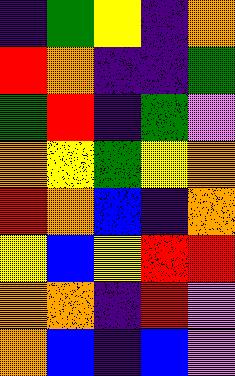[["indigo", "green", "yellow", "indigo", "orange"], ["red", "orange", "indigo", "indigo", "green"], ["green", "red", "indigo", "green", "violet"], ["orange", "yellow", "green", "yellow", "orange"], ["red", "orange", "blue", "indigo", "orange"], ["yellow", "blue", "yellow", "red", "red"], ["orange", "orange", "indigo", "red", "violet"], ["orange", "blue", "indigo", "blue", "violet"]]